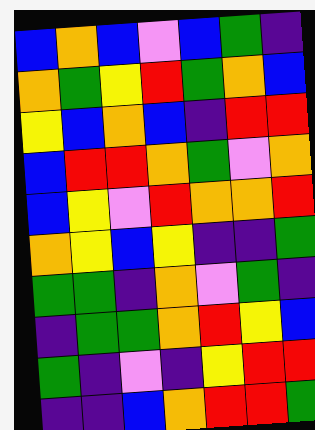[["blue", "orange", "blue", "violet", "blue", "green", "indigo"], ["orange", "green", "yellow", "red", "green", "orange", "blue"], ["yellow", "blue", "orange", "blue", "indigo", "red", "red"], ["blue", "red", "red", "orange", "green", "violet", "orange"], ["blue", "yellow", "violet", "red", "orange", "orange", "red"], ["orange", "yellow", "blue", "yellow", "indigo", "indigo", "green"], ["green", "green", "indigo", "orange", "violet", "green", "indigo"], ["indigo", "green", "green", "orange", "red", "yellow", "blue"], ["green", "indigo", "violet", "indigo", "yellow", "red", "red"], ["indigo", "indigo", "blue", "orange", "red", "red", "green"]]